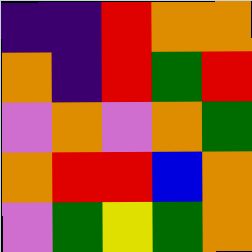[["indigo", "indigo", "red", "orange", "orange"], ["orange", "indigo", "red", "green", "red"], ["violet", "orange", "violet", "orange", "green"], ["orange", "red", "red", "blue", "orange"], ["violet", "green", "yellow", "green", "orange"]]